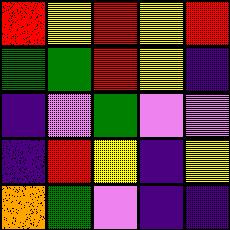[["red", "yellow", "red", "yellow", "red"], ["green", "green", "red", "yellow", "indigo"], ["indigo", "violet", "green", "violet", "violet"], ["indigo", "red", "yellow", "indigo", "yellow"], ["orange", "green", "violet", "indigo", "indigo"]]